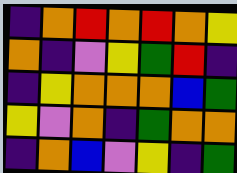[["indigo", "orange", "red", "orange", "red", "orange", "yellow"], ["orange", "indigo", "violet", "yellow", "green", "red", "indigo"], ["indigo", "yellow", "orange", "orange", "orange", "blue", "green"], ["yellow", "violet", "orange", "indigo", "green", "orange", "orange"], ["indigo", "orange", "blue", "violet", "yellow", "indigo", "green"]]